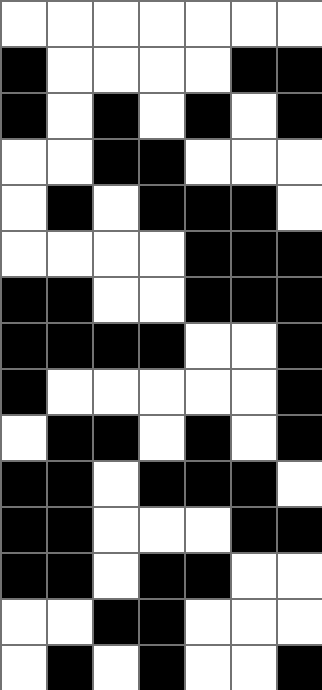[["white", "white", "white", "white", "white", "white", "white"], ["black", "white", "white", "white", "white", "black", "black"], ["black", "white", "black", "white", "black", "white", "black"], ["white", "white", "black", "black", "white", "white", "white"], ["white", "black", "white", "black", "black", "black", "white"], ["white", "white", "white", "white", "black", "black", "black"], ["black", "black", "white", "white", "black", "black", "black"], ["black", "black", "black", "black", "white", "white", "black"], ["black", "white", "white", "white", "white", "white", "black"], ["white", "black", "black", "white", "black", "white", "black"], ["black", "black", "white", "black", "black", "black", "white"], ["black", "black", "white", "white", "white", "black", "black"], ["black", "black", "white", "black", "black", "white", "white"], ["white", "white", "black", "black", "white", "white", "white"], ["white", "black", "white", "black", "white", "white", "black"]]